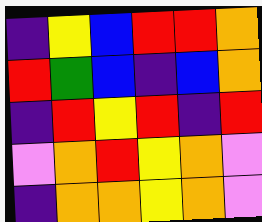[["indigo", "yellow", "blue", "red", "red", "orange"], ["red", "green", "blue", "indigo", "blue", "orange"], ["indigo", "red", "yellow", "red", "indigo", "red"], ["violet", "orange", "red", "yellow", "orange", "violet"], ["indigo", "orange", "orange", "yellow", "orange", "violet"]]